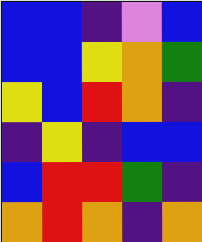[["blue", "blue", "indigo", "violet", "blue"], ["blue", "blue", "yellow", "orange", "green"], ["yellow", "blue", "red", "orange", "indigo"], ["indigo", "yellow", "indigo", "blue", "blue"], ["blue", "red", "red", "green", "indigo"], ["orange", "red", "orange", "indigo", "orange"]]